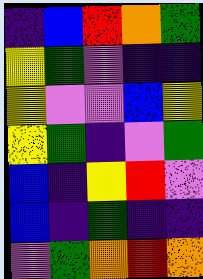[["indigo", "blue", "red", "orange", "green"], ["yellow", "green", "violet", "indigo", "indigo"], ["yellow", "violet", "violet", "blue", "yellow"], ["yellow", "green", "indigo", "violet", "green"], ["blue", "indigo", "yellow", "red", "violet"], ["blue", "indigo", "green", "indigo", "indigo"], ["violet", "green", "orange", "red", "orange"]]